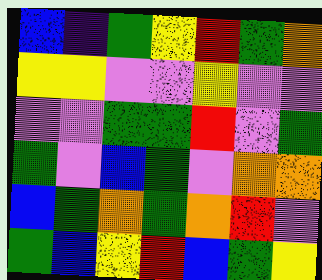[["blue", "indigo", "green", "yellow", "red", "green", "orange"], ["yellow", "yellow", "violet", "violet", "yellow", "violet", "violet"], ["violet", "violet", "green", "green", "red", "violet", "green"], ["green", "violet", "blue", "green", "violet", "orange", "orange"], ["blue", "green", "orange", "green", "orange", "red", "violet"], ["green", "blue", "yellow", "red", "blue", "green", "yellow"]]